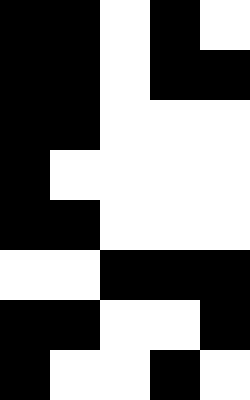[["black", "black", "white", "black", "white"], ["black", "black", "white", "black", "black"], ["black", "black", "white", "white", "white"], ["black", "white", "white", "white", "white"], ["black", "black", "white", "white", "white"], ["white", "white", "black", "black", "black"], ["black", "black", "white", "white", "black"], ["black", "white", "white", "black", "white"]]